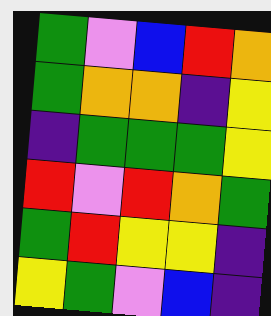[["green", "violet", "blue", "red", "orange"], ["green", "orange", "orange", "indigo", "yellow"], ["indigo", "green", "green", "green", "yellow"], ["red", "violet", "red", "orange", "green"], ["green", "red", "yellow", "yellow", "indigo"], ["yellow", "green", "violet", "blue", "indigo"]]